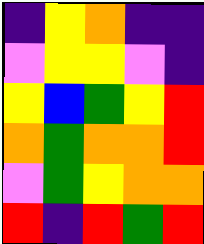[["indigo", "yellow", "orange", "indigo", "indigo"], ["violet", "yellow", "yellow", "violet", "indigo"], ["yellow", "blue", "green", "yellow", "red"], ["orange", "green", "orange", "orange", "red"], ["violet", "green", "yellow", "orange", "orange"], ["red", "indigo", "red", "green", "red"]]